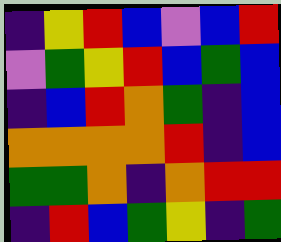[["indigo", "yellow", "red", "blue", "violet", "blue", "red"], ["violet", "green", "yellow", "red", "blue", "green", "blue"], ["indigo", "blue", "red", "orange", "green", "indigo", "blue"], ["orange", "orange", "orange", "orange", "red", "indigo", "blue"], ["green", "green", "orange", "indigo", "orange", "red", "red"], ["indigo", "red", "blue", "green", "yellow", "indigo", "green"]]